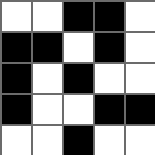[["white", "white", "black", "black", "white"], ["black", "black", "white", "black", "white"], ["black", "white", "black", "white", "white"], ["black", "white", "white", "black", "black"], ["white", "white", "black", "white", "white"]]